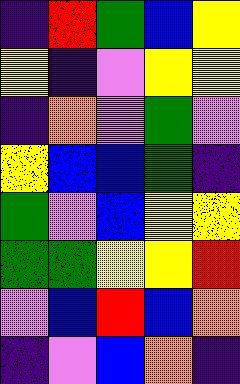[["indigo", "red", "green", "blue", "yellow"], ["yellow", "indigo", "violet", "yellow", "yellow"], ["indigo", "orange", "violet", "green", "violet"], ["yellow", "blue", "blue", "green", "indigo"], ["green", "violet", "blue", "yellow", "yellow"], ["green", "green", "yellow", "yellow", "red"], ["violet", "blue", "red", "blue", "orange"], ["indigo", "violet", "blue", "orange", "indigo"]]